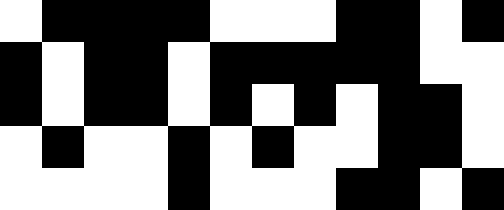[["white", "black", "black", "black", "black", "white", "white", "white", "black", "black", "white", "black"], ["black", "white", "black", "black", "white", "black", "black", "black", "black", "black", "white", "white"], ["black", "white", "black", "black", "white", "black", "white", "black", "white", "black", "black", "white"], ["white", "black", "white", "white", "black", "white", "black", "white", "white", "black", "black", "white"], ["white", "white", "white", "white", "black", "white", "white", "white", "black", "black", "white", "black"]]